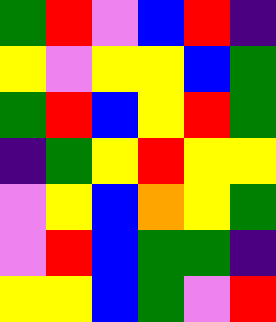[["green", "red", "violet", "blue", "red", "indigo"], ["yellow", "violet", "yellow", "yellow", "blue", "green"], ["green", "red", "blue", "yellow", "red", "green"], ["indigo", "green", "yellow", "red", "yellow", "yellow"], ["violet", "yellow", "blue", "orange", "yellow", "green"], ["violet", "red", "blue", "green", "green", "indigo"], ["yellow", "yellow", "blue", "green", "violet", "red"]]